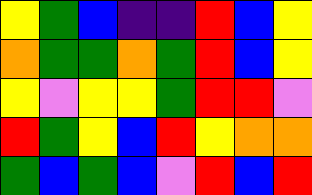[["yellow", "green", "blue", "indigo", "indigo", "red", "blue", "yellow"], ["orange", "green", "green", "orange", "green", "red", "blue", "yellow"], ["yellow", "violet", "yellow", "yellow", "green", "red", "red", "violet"], ["red", "green", "yellow", "blue", "red", "yellow", "orange", "orange"], ["green", "blue", "green", "blue", "violet", "red", "blue", "red"]]